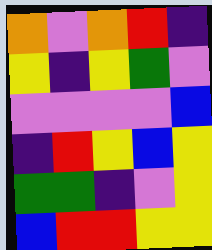[["orange", "violet", "orange", "red", "indigo"], ["yellow", "indigo", "yellow", "green", "violet"], ["violet", "violet", "violet", "violet", "blue"], ["indigo", "red", "yellow", "blue", "yellow"], ["green", "green", "indigo", "violet", "yellow"], ["blue", "red", "red", "yellow", "yellow"]]